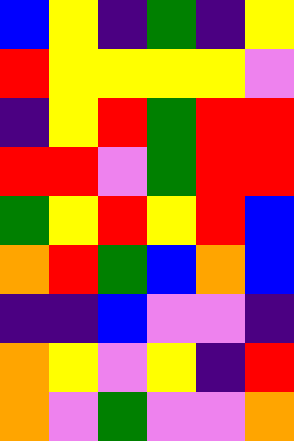[["blue", "yellow", "indigo", "green", "indigo", "yellow"], ["red", "yellow", "yellow", "yellow", "yellow", "violet"], ["indigo", "yellow", "red", "green", "red", "red"], ["red", "red", "violet", "green", "red", "red"], ["green", "yellow", "red", "yellow", "red", "blue"], ["orange", "red", "green", "blue", "orange", "blue"], ["indigo", "indigo", "blue", "violet", "violet", "indigo"], ["orange", "yellow", "violet", "yellow", "indigo", "red"], ["orange", "violet", "green", "violet", "violet", "orange"]]